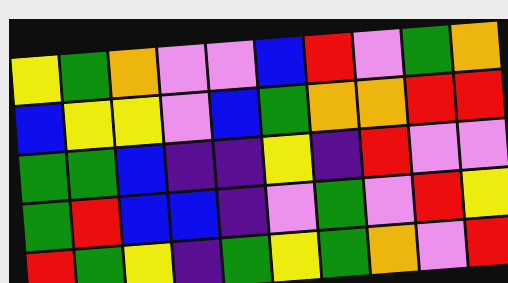[["yellow", "green", "orange", "violet", "violet", "blue", "red", "violet", "green", "orange"], ["blue", "yellow", "yellow", "violet", "blue", "green", "orange", "orange", "red", "red"], ["green", "green", "blue", "indigo", "indigo", "yellow", "indigo", "red", "violet", "violet"], ["green", "red", "blue", "blue", "indigo", "violet", "green", "violet", "red", "yellow"], ["red", "green", "yellow", "indigo", "green", "yellow", "green", "orange", "violet", "red"]]